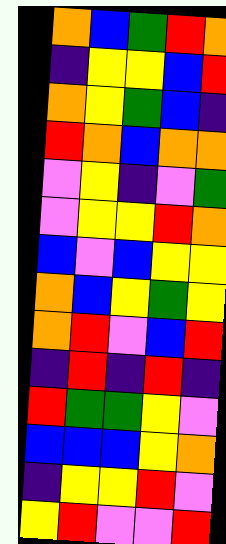[["orange", "blue", "green", "red", "orange"], ["indigo", "yellow", "yellow", "blue", "red"], ["orange", "yellow", "green", "blue", "indigo"], ["red", "orange", "blue", "orange", "orange"], ["violet", "yellow", "indigo", "violet", "green"], ["violet", "yellow", "yellow", "red", "orange"], ["blue", "violet", "blue", "yellow", "yellow"], ["orange", "blue", "yellow", "green", "yellow"], ["orange", "red", "violet", "blue", "red"], ["indigo", "red", "indigo", "red", "indigo"], ["red", "green", "green", "yellow", "violet"], ["blue", "blue", "blue", "yellow", "orange"], ["indigo", "yellow", "yellow", "red", "violet"], ["yellow", "red", "violet", "violet", "red"]]